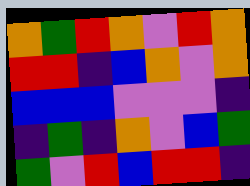[["orange", "green", "red", "orange", "violet", "red", "orange"], ["red", "red", "indigo", "blue", "orange", "violet", "orange"], ["blue", "blue", "blue", "violet", "violet", "violet", "indigo"], ["indigo", "green", "indigo", "orange", "violet", "blue", "green"], ["green", "violet", "red", "blue", "red", "red", "indigo"]]